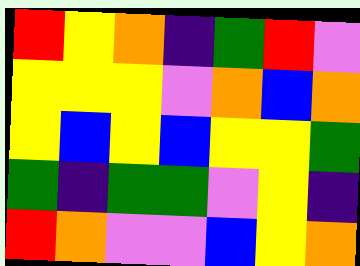[["red", "yellow", "orange", "indigo", "green", "red", "violet"], ["yellow", "yellow", "yellow", "violet", "orange", "blue", "orange"], ["yellow", "blue", "yellow", "blue", "yellow", "yellow", "green"], ["green", "indigo", "green", "green", "violet", "yellow", "indigo"], ["red", "orange", "violet", "violet", "blue", "yellow", "orange"]]